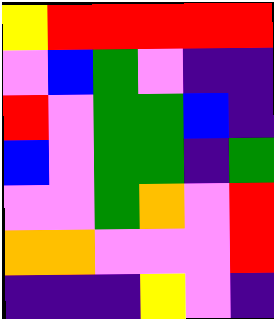[["yellow", "red", "red", "red", "red", "red"], ["violet", "blue", "green", "violet", "indigo", "indigo"], ["red", "violet", "green", "green", "blue", "indigo"], ["blue", "violet", "green", "green", "indigo", "green"], ["violet", "violet", "green", "orange", "violet", "red"], ["orange", "orange", "violet", "violet", "violet", "red"], ["indigo", "indigo", "indigo", "yellow", "violet", "indigo"]]